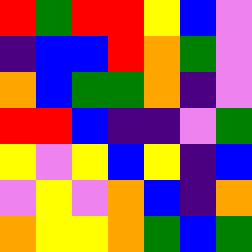[["red", "green", "red", "red", "yellow", "blue", "violet"], ["indigo", "blue", "blue", "red", "orange", "green", "violet"], ["orange", "blue", "green", "green", "orange", "indigo", "violet"], ["red", "red", "blue", "indigo", "indigo", "violet", "green"], ["yellow", "violet", "yellow", "blue", "yellow", "indigo", "blue"], ["violet", "yellow", "violet", "orange", "blue", "indigo", "orange"], ["orange", "yellow", "yellow", "orange", "green", "blue", "green"]]